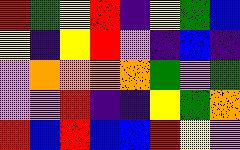[["red", "green", "yellow", "red", "indigo", "yellow", "green", "blue"], ["yellow", "indigo", "yellow", "red", "violet", "indigo", "blue", "indigo"], ["violet", "orange", "orange", "orange", "orange", "green", "violet", "green"], ["violet", "violet", "red", "indigo", "indigo", "yellow", "green", "orange"], ["red", "blue", "red", "blue", "blue", "red", "yellow", "violet"]]